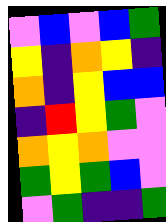[["violet", "blue", "violet", "blue", "green"], ["yellow", "indigo", "orange", "yellow", "indigo"], ["orange", "indigo", "yellow", "blue", "blue"], ["indigo", "red", "yellow", "green", "violet"], ["orange", "yellow", "orange", "violet", "violet"], ["green", "yellow", "green", "blue", "violet"], ["violet", "green", "indigo", "indigo", "green"]]